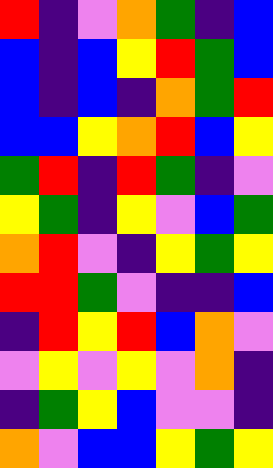[["red", "indigo", "violet", "orange", "green", "indigo", "blue"], ["blue", "indigo", "blue", "yellow", "red", "green", "blue"], ["blue", "indigo", "blue", "indigo", "orange", "green", "red"], ["blue", "blue", "yellow", "orange", "red", "blue", "yellow"], ["green", "red", "indigo", "red", "green", "indigo", "violet"], ["yellow", "green", "indigo", "yellow", "violet", "blue", "green"], ["orange", "red", "violet", "indigo", "yellow", "green", "yellow"], ["red", "red", "green", "violet", "indigo", "indigo", "blue"], ["indigo", "red", "yellow", "red", "blue", "orange", "violet"], ["violet", "yellow", "violet", "yellow", "violet", "orange", "indigo"], ["indigo", "green", "yellow", "blue", "violet", "violet", "indigo"], ["orange", "violet", "blue", "blue", "yellow", "green", "yellow"]]